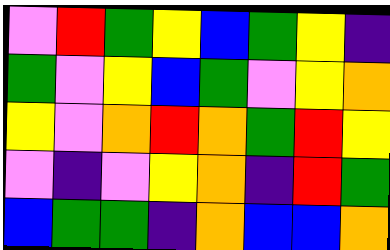[["violet", "red", "green", "yellow", "blue", "green", "yellow", "indigo"], ["green", "violet", "yellow", "blue", "green", "violet", "yellow", "orange"], ["yellow", "violet", "orange", "red", "orange", "green", "red", "yellow"], ["violet", "indigo", "violet", "yellow", "orange", "indigo", "red", "green"], ["blue", "green", "green", "indigo", "orange", "blue", "blue", "orange"]]